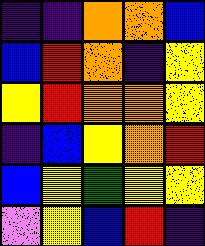[["indigo", "indigo", "orange", "orange", "blue"], ["blue", "red", "orange", "indigo", "yellow"], ["yellow", "red", "orange", "orange", "yellow"], ["indigo", "blue", "yellow", "orange", "red"], ["blue", "yellow", "green", "yellow", "yellow"], ["violet", "yellow", "blue", "red", "indigo"]]